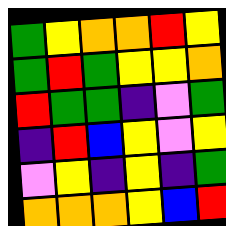[["green", "yellow", "orange", "orange", "red", "yellow"], ["green", "red", "green", "yellow", "yellow", "orange"], ["red", "green", "green", "indigo", "violet", "green"], ["indigo", "red", "blue", "yellow", "violet", "yellow"], ["violet", "yellow", "indigo", "yellow", "indigo", "green"], ["orange", "orange", "orange", "yellow", "blue", "red"]]